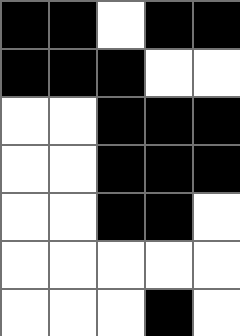[["black", "black", "white", "black", "black"], ["black", "black", "black", "white", "white"], ["white", "white", "black", "black", "black"], ["white", "white", "black", "black", "black"], ["white", "white", "black", "black", "white"], ["white", "white", "white", "white", "white"], ["white", "white", "white", "black", "white"]]